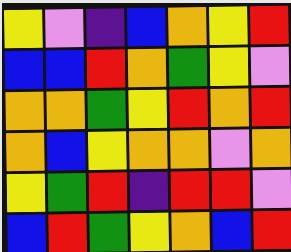[["yellow", "violet", "indigo", "blue", "orange", "yellow", "red"], ["blue", "blue", "red", "orange", "green", "yellow", "violet"], ["orange", "orange", "green", "yellow", "red", "orange", "red"], ["orange", "blue", "yellow", "orange", "orange", "violet", "orange"], ["yellow", "green", "red", "indigo", "red", "red", "violet"], ["blue", "red", "green", "yellow", "orange", "blue", "red"]]